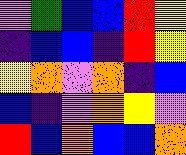[["violet", "green", "blue", "blue", "red", "yellow"], ["indigo", "blue", "blue", "indigo", "red", "yellow"], ["yellow", "orange", "violet", "orange", "indigo", "blue"], ["blue", "indigo", "violet", "orange", "yellow", "violet"], ["red", "blue", "orange", "blue", "blue", "orange"]]